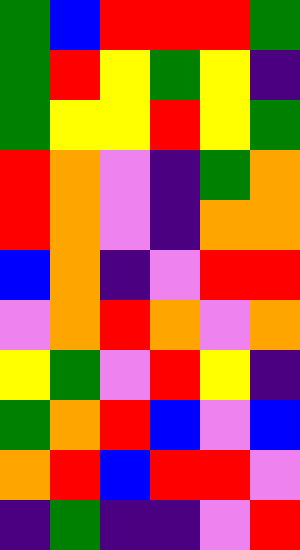[["green", "blue", "red", "red", "red", "green"], ["green", "red", "yellow", "green", "yellow", "indigo"], ["green", "yellow", "yellow", "red", "yellow", "green"], ["red", "orange", "violet", "indigo", "green", "orange"], ["red", "orange", "violet", "indigo", "orange", "orange"], ["blue", "orange", "indigo", "violet", "red", "red"], ["violet", "orange", "red", "orange", "violet", "orange"], ["yellow", "green", "violet", "red", "yellow", "indigo"], ["green", "orange", "red", "blue", "violet", "blue"], ["orange", "red", "blue", "red", "red", "violet"], ["indigo", "green", "indigo", "indigo", "violet", "red"]]